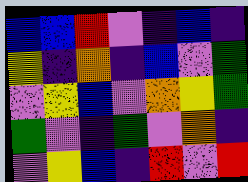[["blue", "blue", "red", "violet", "indigo", "blue", "indigo"], ["yellow", "indigo", "orange", "indigo", "blue", "violet", "green"], ["violet", "yellow", "blue", "violet", "orange", "yellow", "green"], ["green", "violet", "indigo", "green", "violet", "orange", "indigo"], ["violet", "yellow", "blue", "indigo", "red", "violet", "red"]]